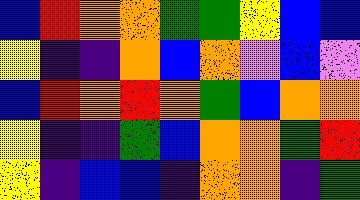[["blue", "red", "orange", "orange", "green", "green", "yellow", "blue", "blue"], ["yellow", "indigo", "indigo", "orange", "blue", "orange", "violet", "blue", "violet"], ["blue", "red", "orange", "red", "orange", "green", "blue", "orange", "orange"], ["yellow", "indigo", "indigo", "green", "blue", "orange", "orange", "green", "red"], ["yellow", "indigo", "blue", "blue", "indigo", "orange", "orange", "indigo", "green"]]